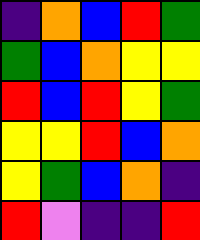[["indigo", "orange", "blue", "red", "green"], ["green", "blue", "orange", "yellow", "yellow"], ["red", "blue", "red", "yellow", "green"], ["yellow", "yellow", "red", "blue", "orange"], ["yellow", "green", "blue", "orange", "indigo"], ["red", "violet", "indigo", "indigo", "red"]]